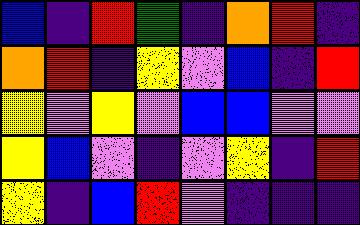[["blue", "indigo", "red", "green", "indigo", "orange", "red", "indigo"], ["orange", "red", "indigo", "yellow", "violet", "blue", "indigo", "red"], ["yellow", "violet", "yellow", "violet", "blue", "blue", "violet", "violet"], ["yellow", "blue", "violet", "indigo", "violet", "yellow", "indigo", "red"], ["yellow", "indigo", "blue", "red", "violet", "indigo", "indigo", "indigo"]]